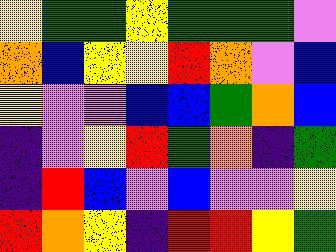[["yellow", "green", "green", "yellow", "green", "green", "green", "violet"], ["orange", "blue", "yellow", "yellow", "red", "orange", "violet", "blue"], ["yellow", "violet", "violet", "blue", "blue", "green", "orange", "blue"], ["indigo", "violet", "yellow", "red", "green", "orange", "indigo", "green"], ["indigo", "red", "blue", "violet", "blue", "violet", "violet", "yellow"], ["red", "orange", "yellow", "indigo", "red", "red", "yellow", "green"]]